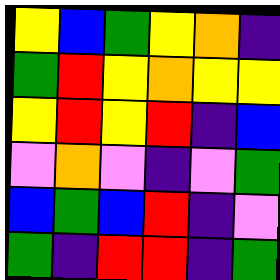[["yellow", "blue", "green", "yellow", "orange", "indigo"], ["green", "red", "yellow", "orange", "yellow", "yellow"], ["yellow", "red", "yellow", "red", "indigo", "blue"], ["violet", "orange", "violet", "indigo", "violet", "green"], ["blue", "green", "blue", "red", "indigo", "violet"], ["green", "indigo", "red", "red", "indigo", "green"]]